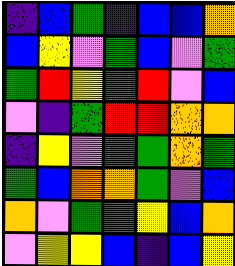[["indigo", "blue", "green", "indigo", "blue", "blue", "orange"], ["blue", "yellow", "violet", "green", "blue", "violet", "green"], ["green", "red", "yellow", "green", "red", "violet", "blue"], ["violet", "indigo", "green", "red", "red", "orange", "orange"], ["indigo", "yellow", "violet", "green", "green", "orange", "green"], ["green", "blue", "orange", "orange", "green", "violet", "blue"], ["orange", "violet", "green", "green", "yellow", "blue", "orange"], ["violet", "yellow", "yellow", "blue", "indigo", "blue", "yellow"]]